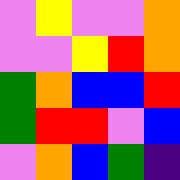[["violet", "yellow", "violet", "violet", "orange"], ["violet", "violet", "yellow", "red", "orange"], ["green", "orange", "blue", "blue", "red"], ["green", "red", "red", "violet", "blue"], ["violet", "orange", "blue", "green", "indigo"]]